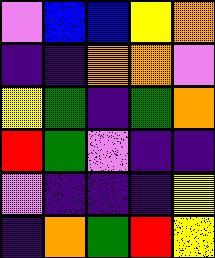[["violet", "blue", "blue", "yellow", "orange"], ["indigo", "indigo", "orange", "orange", "violet"], ["yellow", "green", "indigo", "green", "orange"], ["red", "green", "violet", "indigo", "indigo"], ["violet", "indigo", "indigo", "indigo", "yellow"], ["indigo", "orange", "green", "red", "yellow"]]